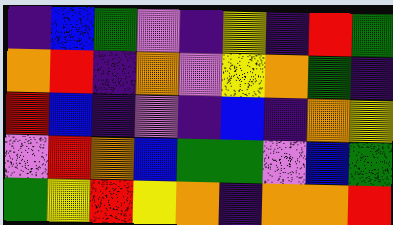[["indigo", "blue", "green", "violet", "indigo", "yellow", "indigo", "red", "green"], ["orange", "red", "indigo", "orange", "violet", "yellow", "orange", "green", "indigo"], ["red", "blue", "indigo", "violet", "indigo", "blue", "indigo", "orange", "yellow"], ["violet", "red", "orange", "blue", "green", "green", "violet", "blue", "green"], ["green", "yellow", "red", "yellow", "orange", "indigo", "orange", "orange", "red"]]